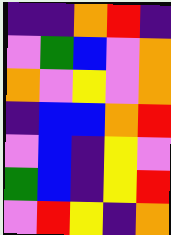[["indigo", "indigo", "orange", "red", "indigo"], ["violet", "green", "blue", "violet", "orange"], ["orange", "violet", "yellow", "violet", "orange"], ["indigo", "blue", "blue", "orange", "red"], ["violet", "blue", "indigo", "yellow", "violet"], ["green", "blue", "indigo", "yellow", "red"], ["violet", "red", "yellow", "indigo", "orange"]]